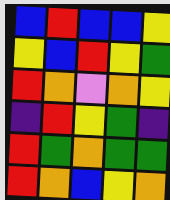[["blue", "red", "blue", "blue", "yellow"], ["yellow", "blue", "red", "yellow", "green"], ["red", "orange", "violet", "orange", "yellow"], ["indigo", "red", "yellow", "green", "indigo"], ["red", "green", "orange", "green", "green"], ["red", "orange", "blue", "yellow", "orange"]]